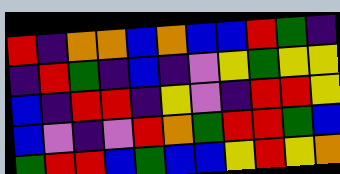[["red", "indigo", "orange", "orange", "blue", "orange", "blue", "blue", "red", "green", "indigo"], ["indigo", "red", "green", "indigo", "blue", "indigo", "violet", "yellow", "green", "yellow", "yellow"], ["blue", "indigo", "red", "red", "indigo", "yellow", "violet", "indigo", "red", "red", "yellow"], ["blue", "violet", "indigo", "violet", "red", "orange", "green", "red", "red", "green", "blue"], ["green", "red", "red", "blue", "green", "blue", "blue", "yellow", "red", "yellow", "orange"]]